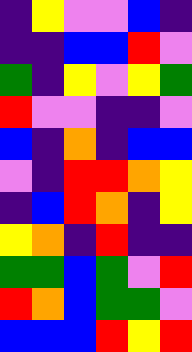[["indigo", "yellow", "violet", "violet", "blue", "indigo"], ["indigo", "indigo", "blue", "blue", "red", "violet"], ["green", "indigo", "yellow", "violet", "yellow", "green"], ["red", "violet", "violet", "indigo", "indigo", "violet"], ["blue", "indigo", "orange", "indigo", "blue", "blue"], ["violet", "indigo", "red", "red", "orange", "yellow"], ["indigo", "blue", "red", "orange", "indigo", "yellow"], ["yellow", "orange", "indigo", "red", "indigo", "indigo"], ["green", "green", "blue", "green", "violet", "red"], ["red", "orange", "blue", "green", "green", "violet"], ["blue", "blue", "blue", "red", "yellow", "red"]]